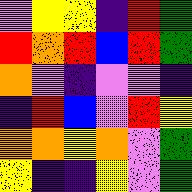[["violet", "yellow", "yellow", "indigo", "red", "green"], ["red", "orange", "red", "blue", "red", "green"], ["orange", "violet", "indigo", "violet", "violet", "indigo"], ["indigo", "red", "blue", "violet", "red", "yellow"], ["orange", "orange", "yellow", "orange", "violet", "green"], ["yellow", "indigo", "indigo", "yellow", "violet", "green"]]